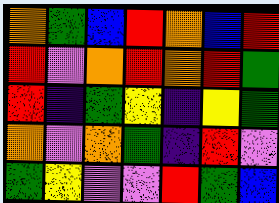[["orange", "green", "blue", "red", "orange", "blue", "red"], ["red", "violet", "orange", "red", "orange", "red", "green"], ["red", "indigo", "green", "yellow", "indigo", "yellow", "green"], ["orange", "violet", "orange", "green", "indigo", "red", "violet"], ["green", "yellow", "violet", "violet", "red", "green", "blue"]]